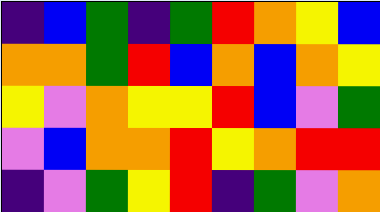[["indigo", "blue", "green", "indigo", "green", "red", "orange", "yellow", "blue"], ["orange", "orange", "green", "red", "blue", "orange", "blue", "orange", "yellow"], ["yellow", "violet", "orange", "yellow", "yellow", "red", "blue", "violet", "green"], ["violet", "blue", "orange", "orange", "red", "yellow", "orange", "red", "red"], ["indigo", "violet", "green", "yellow", "red", "indigo", "green", "violet", "orange"]]